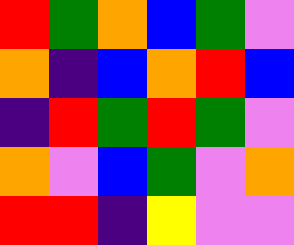[["red", "green", "orange", "blue", "green", "violet"], ["orange", "indigo", "blue", "orange", "red", "blue"], ["indigo", "red", "green", "red", "green", "violet"], ["orange", "violet", "blue", "green", "violet", "orange"], ["red", "red", "indigo", "yellow", "violet", "violet"]]